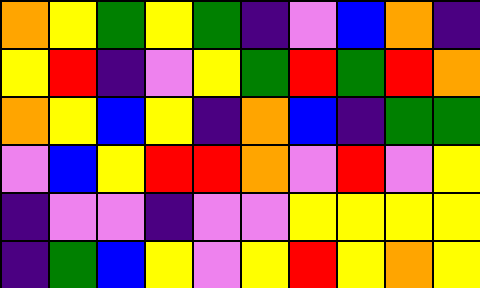[["orange", "yellow", "green", "yellow", "green", "indigo", "violet", "blue", "orange", "indigo"], ["yellow", "red", "indigo", "violet", "yellow", "green", "red", "green", "red", "orange"], ["orange", "yellow", "blue", "yellow", "indigo", "orange", "blue", "indigo", "green", "green"], ["violet", "blue", "yellow", "red", "red", "orange", "violet", "red", "violet", "yellow"], ["indigo", "violet", "violet", "indigo", "violet", "violet", "yellow", "yellow", "yellow", "yellow"], ["indigo", "green", "blue", "yellow", "violet", "yellow", "red", "yellow", "orange", "yellow"]]